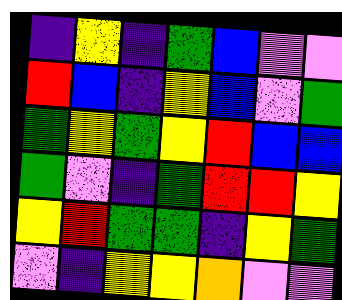[["indigo", "yellow", "indigo", "green", "blue", "violet", "violet"], ["red", "blue", "indigo", "yellow", "blue", "violet", "green"], ["green", "yellow", "green", "yellow", "red", "blue", "blue"], ["green", "violet", "indigo", "green", "red", "red", "yellow"], ["yellow", "red", "green", "green", "indigo", "yellow", "green"], ["violet", "indigo", "yellow", "yellow", "orange", "violet", "violet"]]